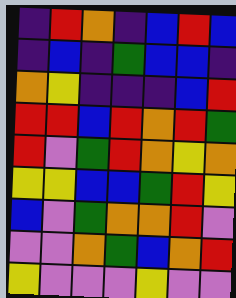[["indigo", "red", "orange", "indigo", "blue", "red", "blue"], ["indigo", "blue", "indigo", "green", "blue", "blue", "indigo"], ["orange", "yellow", "indigo", "indigo", "indigo", "blue", "red"], ["red", "red", "blue", "red", "orange", "red", "green"], ["red", "violet", "green", "red", "orange", "yellow", "orange"], ["yellow", "yellow", "blue", "blue", "green", "red", "yellow"], ["blue", "violet", "green", "orange", "orange", "red", "violet"], ["violet", "violet", "orange", "green", "blue", "orange", "red"], ["yellow", "violet", "violet", "violet", "yellow", "violet", "violet"]]